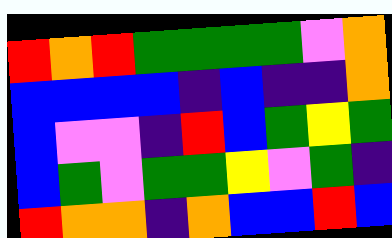[["red", "orange", "red", "green", "green", "green", "green", "violet", "orange"], ["blue", "blue", "blue", "blue", "indigo", "blue", "indigo", "indigo", "orange"], ["blue", "violet", "violet", "indigo", "red", "blue", "green", "yellow", "green"], ["blue", "green", "violet", "green", "green", "yellow", "violet", "green", "indigo"], ["red", "orange", "orange", "indigo", "orange", "blue", "blue", "red", "blue"]]